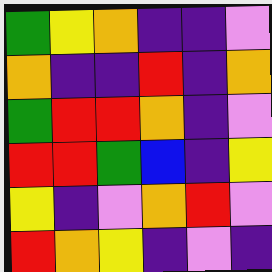[["green", "yellow", "orange", "indigo", "indigo", "violet"], ["orange", "indigo", "indigo", "red", "indigo", "orange"], ["green", "red", "red", "orange", "indigo", "violet"], ["red", "red", "green", "blue", "indigo", "yellow"], ["yellow", "indigo", "violet", "orange", "red", "violet"], ["red", "orange", "yellow", "indigo", "violet", "indigo"]]